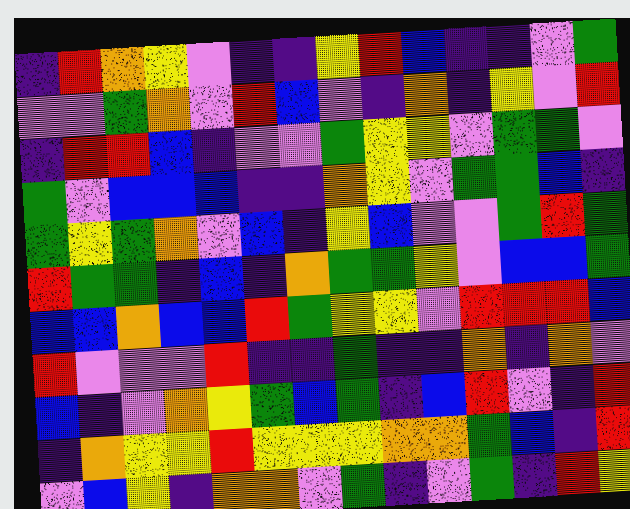[["indigo", "red", "orange", "yellow", "violet", "indigo", "indigo", "yellow", "red", "blue", "indigo", "indigo", "violet", "green"], ["violet", "violet", "green", "orange", "violet", "red", "blue", "violet", "indigo", "orange", "indigo", "yellow", "violet", "red"], ["indigo", "red", "red", "blue", "indigo", "violet", "violet", "green", "yellow", "yellow", "violet", "green", "green", "violet"], ["green", "violet", "blue", "blue", "blue", "indigo", "indigo", "orange", "yellow", "violet", "green", "green", "blue", "indigo"], ["green", "yellow", "green", "orange", "violet", "blue", "indigo", "yellow", "blue", "violet", "violet", "green", "red", "green"], ["red", "green", "green", "indigo", "blue", "indigo", "orange", "green", "green", "yellow", "violet", "blue", "blue", "green"], ["blue", "blue", "orange", "blue", "blue", "red", "green", "yellow", "yellow", "violet", "red", "red", "red", "blue"], ["red", "violet", "violet", "violet", "red", "indigo", "indigo", "green", "indigo", "indigo", "orange", "indigo", "orange", "violet"], ["blue", "indigo", "violet", "orange", "yellow", "green", "blue", "green", "indigo", "blue", "red", "violet", "indigo", "red"], ["indigo", "orange", "yellow", "yellow", "red", "yellow", "yellow", "yellow", "orange", "orange", "green", "blue", "indigo", "red"], ["violet", "blue", "yellow", "indigo", "orange", "orange", "violet", "green", "indigo", "violet", "green", "indigo", "red", "yellow"]]